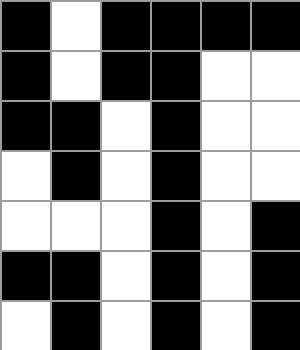[["black", "white", "black", "black", "black", "black"], ["black", "white", "black", "black", "white", "white"], ["black", "black", "white", "black", "white", "white"], ["white", "black", "white", "black", "white", "white"], ["white", "white", "white", "black", "white", "black"], ["black", "black", "white", "black", "white", "black"], ["white", "black", "white", "black", "white", "black"]]